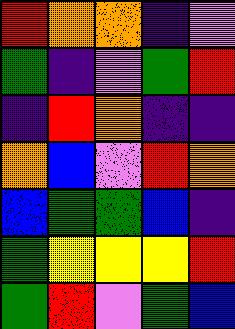[["red", "orange", "orange", "indigo", "violet"], ["green", "indigo", "violet", "green", "red"], ["indigo", "red", "orange", "indigo", "indigo"], ["orange", "blue", "violet", "red", "orange"], ["blue", "green", "green", "blue", "indigo"], ["green", "yellow", "yellow", "yellow", "red"], ["green", "red", "violet", "green", "blue"]]